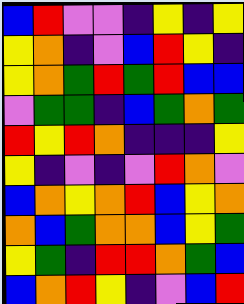[["blue", "red", "violet", "violet", "indigo", "yellow", "indigo", "yellow"], ["yellow", "orange", "indigo", "violet", "blue", "red", "yellow", "indigo"], ["yellow", "orange", "green", "red", "green", "red", "blue", "blue"], ["violet", "green", "green", "indigo", "blue", "green", "orange", "green"], ["red", "yellow", "red", "orange", "indigo", "indigo", "indigo", "yellow"], ["yellow", "indigo", "violet", "indigo", "violet", "red", "orange", "violet"], ["blue", "orange", "yellow", "orange", "red", "blue", "yellow", "orange"], ["orange", "blue", "green", "orange", "orange", "blue", "yellow", "green"], ["yellow", "green", "indigo", "red", "red", "orange", "green", "blue"], ["blue", "orange", "red", "yellow", "indigo", "violet", "blue", "red"]]